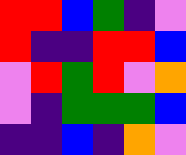[["red", "red", "blue", "green", "indigo", "violet"], ["red", "indigo", "indigo", "red", "red", "blue"], ["violet", "red", "green", "red", "violet", "orange"], ["violet", "indigo", "green", "green", "green", "blue"], ["indigo", "indigo", "blue", "indigo", "orange", "violet"]]